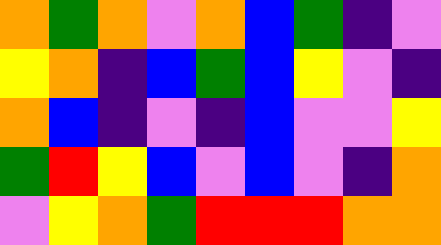[["orange", "green", "orange", "violet", "orange", "blue", "green", "indigo", "violet"], ["yellow", "orange", "indigo", "blue", "green", "blue", "yellow", "violet", "indigo"], ["orange", "blue", "indigo", "violet", "indigo", "blue", "violet", "violet", "yellow"], ["green", "red", "yellow", "blue", "violet", "blue", "violet", "indigo", "orange"], ["violet", "yellow", "orange", "green", "red", "red", "red", "orange", "orange"]]